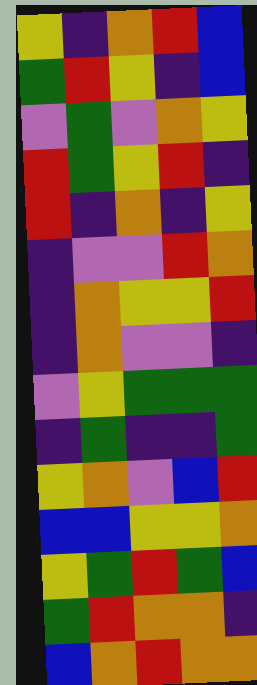[["yellow", "indigo", "orange", "red", "blue"], ["green", "red", "yellow", "indigo", "blue"], ["violet", "green", "violet", "orange", "yellow"], ["red", "green", "yellow", "red", "indigo"], ["red", "indigo", "orange", "indigo", "yellow"], ["indigo", "violet", "violet", "red", "orange"], ["indigo", "orange", "yellow", "yellow", "red"], ["indigo", "orange", "violet", "violet", "indigo"], ["violet", "yellow", "green", "green", "green"], ["indigo", "green", "indigo", "indigo", "green"], ["yellow", "orange", "violet", "blue", "red"], ["blue", "blue", "yellow", "yellow", "orange"], ["yellow", "green", "red", "green", "blue"], ["green", "red", "orange", "orange", "indigo"], ["blue", "orange", "red", "orange", "orange"]]